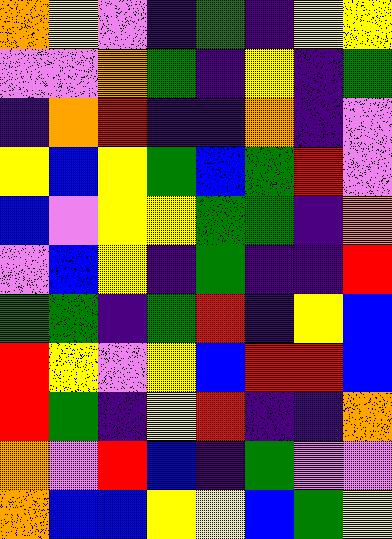[["orange", "yellow", "violet", "indigo", "green", "indigo", "yellow", "yellow"], ["violet", "violet", "orange", "green", "indigo", "yellow", "indigo", "green"], ["indigo", "orange", "red", "indigo", "indigo", "orange", "indigo", "violet"], ["yellow", "blue", "yellow", "green", "blue", "green", "red", "violet"], ["blue", "violet", "yellow", "yellow", "green", "green", "indigo", "orange"], ["violet", "blue", "yellow", "indigo", "green", "indigo", "indigo", "red"], ["green", "green", "indigo", "green", "red", "indigo", "yellow", "blue"], ["red", "yellow", "violet", "yellow", "blue", "red", "red", "blue"], ["red", "green", "indigo", "yellow", "red", "indigo", "indigo", "orange"], ["orange", "violet", "red", "blue", "indigo", "green", "violet", "violet"], ["orange", "blue", "blue", "yellow", "yellow", "blue", "green", "yellow"]]